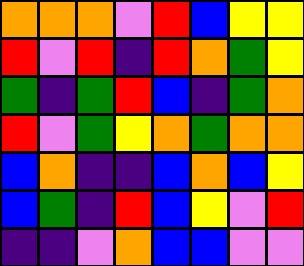[["orange", "orange", "orange", "violet", "red", "blue", "yellow", "yellow"], ["red", "violet", "red", "indigo", "red", "orange", "green", "yellow"], ["green", "indigo", "green", "red", "blue", "indigo", "green", "orange"], ["red", "violet", "green", "yellow", "orange", "green", "orange", "orange"], ["blue", "orange", "indigo", "indigo", "blue", "orange", "blue", "yellow"], ["blue", "green", "indigo", "red", "blue", "yellow", "violet", "red"], ["indigo", "indigo", "violet", "orange", "blue", "blue", "violet", "violet"]]